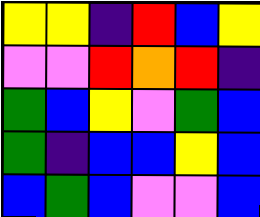[["yellow", "yellow", "indigo", "red", "blue", "yellow"], ["violet", "violet", "red", "orange", "red", "indigo"], ["green", "blue", "yellow", "violet", "green", "blue"], ["green", "indigo", "blue", "blue", "yellow", "blue"], ["blue", "green", "blue", "violet", "violet", "blue"]]